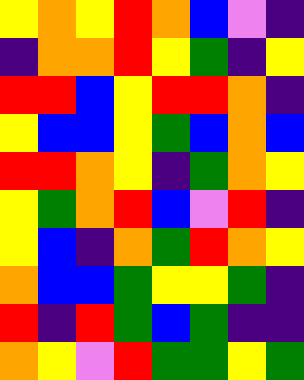[["yellow", "orange", "yellow", "red", "orange", "blue", "violet", "indigo"], ["indigo", "orange", "orange", "red", "yellow", "green", "indigo", "yellow"], ["red", "red", "blue", "yellow", "red", "red", "orange", "indigo"], ["yellow", "blue", "blue", "yellow", "green", "blue", "orange", "blue"], ["red", "red", "orange", "yellow", "indigo", "green", "orange", "yellow"], ["yellow", "green", "orange", "red", "blue", "violet", "red", "indigo"], ["yellow", "blue", "indigo", "orange", "green", "red", "orange", "yellow"], ["orange", "blue", "blue", "green", "yellow", "yellow", "green", "indigo"], ["red", "indigo", "red", "green", "blue", "green", "indigo", "indigo"], ["orange", "yellow", "violet", "red", "green", "green", "yellow", "green"]]